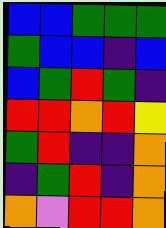[["blue", "blue", "green", "green", "green"], ["green", "blue", "blue", "indigo", "blue"], ["blue", "green", "red", "green", "indigo"], ["red", "red", "orange", "red", "yellow"], ["green", "red", "indigo", "indigo", "orange"], ["indigo", "green", "red", "indigo", "orange"], ["orange", "violet", "red", "red", "orange"]]